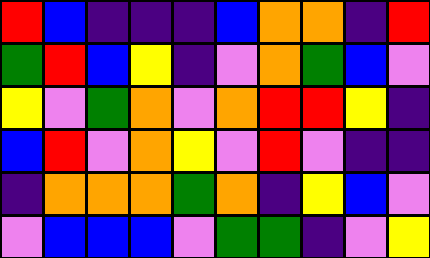[["red", "blue", "indigo", "indigo", "indigo", "blue", "orange", "orange", "indigo", "red"], ["green", "red", "blue", "yellow", "indigo", "violet", "orange", "green", "blue", "violet"], ["yellow", "violet", "green", "orange", "violet", "orange", "red", "red", "yellow", "indigo"], ["blue", "red", "violet", "orange", "yellow", "violet", "red", "violet", "indigo", "indigo"], ["indigo", "orange", "orange", "orange", "green", "orange", "indigo", "yellow", "blue", "violet"], ["violet", "blue", "blue", "blue", "violet", "green", "green", "indigo", "violet", "yellow"]]